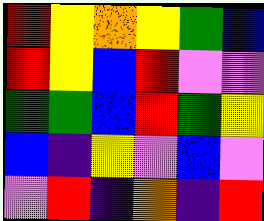[["red", "yellow", "orange", "yellow", "green", "blue"], ["red", "yellow", "blue", "red", "violet", "violet"], ["green", "green", "blue", "red", "green", "yellow"], ["blue", "indigo", "yellow", "violet", "blue", "violet"], ["violet", "red", "indigo", "orange", "indigo", "red"]]